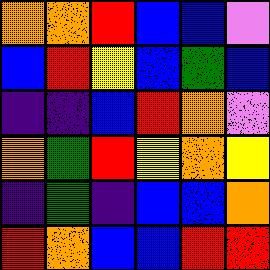[["orange", "orange", "red", "blue", "blue", "violet"], ["blue", "red", "yellow", "blue", "green", "blue"], ["indigo", "indigo", "blue", "red", "orange", "violet"], ["orange", "green", "red", "yellow", "orange", "yellow"], ["indigo", "green", "indigo", "blue", "blue", "orange"], ["red", "orange", "blue", "blue", "red", "red"]]